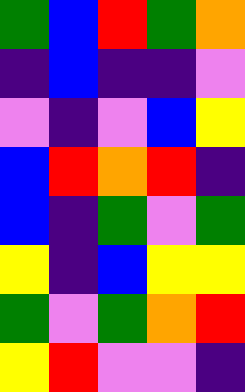[["green", "blue", "red", "green", "orange"], ["indigo", "blue", "indigo", "indigo", "violet"], ["violet", "indigo", "violet", "blue", "yellow"], ["blue", "red", "orange", "red", "indigo"], ["blue", "indigo", "green", "violet", "green"], ["yellow", "indigo", "blue", "yellow", "yellow"], ["green", "violet", "green", "orange", "red"], ["yellow", "red", "violet", "violet", "indigo"]]